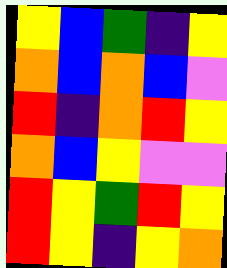[["yellow", "blue", "green", "indigo", "yellow"], ["orange", "blue", "orange", "blue", "violet"], ["red", "indigo", "orange", "red", "yellow"], ["orange", "blue", "yellow", "violet", "violet"], ["red", "yellow", "green", "red", "yellow"], ["red", "yellow", "indigo", "yellow", "orange"]]